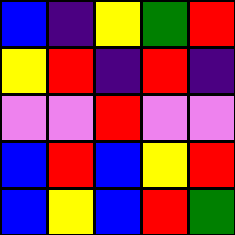[["blue", "indigo", "yellow", "green", "red"], ["yellow", "red", "indigo", "red", "indigo"], ["violet", "violet", "red", "violet", "violet"], ["blue", "red", "blue", "yellow", "red"], ["blue", "yellow", "blue", "red", "green"]]